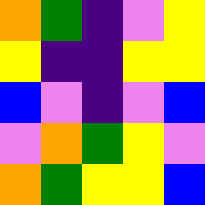[["orange", "green", "indigo", "violet", "yellow"], ["yellow", "indigo", "indigo", "yellow", "yellow"], ["blue", "violet", "indigo", "violet", "blue"], ["violet", "orange", "green", "yellow", "violet"], ["orange", "green", "yellow", "yellow", "blue"]]